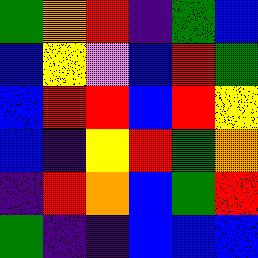[["green", "orange", "red", "indigo", "green", "blue"], ["blue", "yellow", "violet", "blue", "red", "green"], ["blue", "red", "red", "blue", "red", "yellow"], ["blue", "indigo", "yellow", "red", "green", "orange"], ["indigo", "red", "orange", "blue", "green", "red"], ["green", "indigo", "indigo", "blue", "blue", "blue"]]